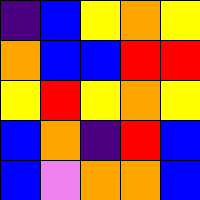[["indigo", "blue", "yellow", "orange", "yellow"], ["orange", "blue", "blue", "red", "red"], ["yellow", "red", "yellow", "orange", "yellow"], ["blue", "orange", "indigo", "red", "blue"], ["blue", "violet", "orange", "orange", "blue"]]